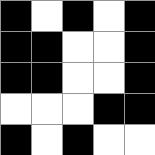[["black", "white", "black", "white", "black"], ["black", "black", "white", "white", "black"], ["black", "black", "white", "white", "black"], ["white", "white", "white", "black", "black"], ["black", "white", "black", "white", "white"]]